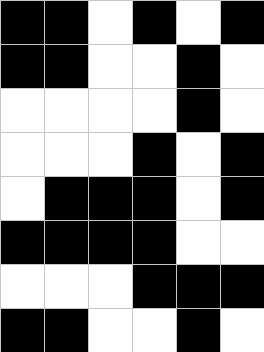[["black", "black", "white", "black", "white", "black"], ["black", "black", "white", "white", "black", "white"], ["white", "white", "white", "white", "black", "white"], ["white", "white", "white", "black", "white", "black"], ["white", "black", "black", "black", "white", "black"], ["black", "black", "black", "black", "white", "white"], ["white", "white", "white", "black", "black", "black"], ["black", "black", "white", "white", "black", "white"]]